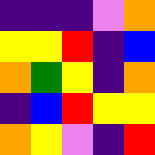[["indigo", "indigo", "indigo", "violet", "orange"], ["yellow", "yellow", "red", "indigo", "blue"], ["orange", "green", "yellow", "indigo", "orange"], ["indigo", "blue", "red", "yellow", "yellow"], ["orange", "yellow", "violet", "indigo", "red"]]